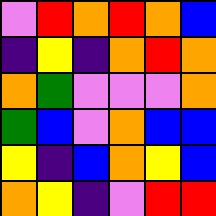[["violet", "red", "orange", "red", "orange", "blue"], ["indigo", "yellow", "indigo", "orange", "red", "orange"], ["orange", "green", "violet", "violet", "violet", "orange"], ["green", "blue", "violet", "orange", "blue", "blue"], ["yellow", "indigo", "blue", "orange", "yellow", "blue"], ["orange", "yellow", "indigo", "violet", "red", "red"]]